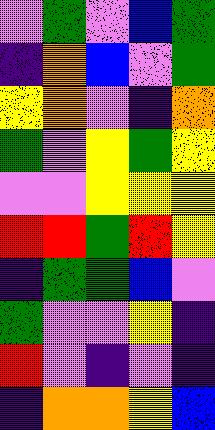[["violet", "green", "violet", "blue", "green"], ["indigo", "orange", "blue", "violet", "green"], ["yellow", "orange", "violet", "indigo", "orange"], ["green", "violet", "yellow", "green", "yellow"], ["violet", "violet", "yellow", "yellow", "yellow"], ["red", "red", "green", "red", "yellow"], ["indigo", "green", "green", "blue", "violet"], ["green", "violet", "violet", "yellow", "indigo"], ["red", "violet", "indigo", "violet", "indigo"], ["indigo", "orange", "orange", "yellow", "blue"]]